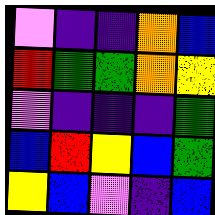[["violet", "indigo", "indigo", "orange", "blue"], ["red", "green", "green", "orange", "yellow"], ["violet", "indigo", "indigo", "indigo", "green"], ["blue", "red", "yellow", "blue", "green"], ["yellow", "blue", "violet", "indigo", "blue"]]